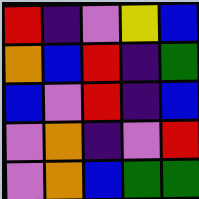[["red", "indigo", "violet", "yellow", "blue"], ["orange", "blue", "red", "indigo", "green"], ["blue", "violet", "red", "indigo", "blue"], ["violet", "orange", "indigo", "violet", "red"], ["violet", "orange", "blue", "green", "green"]]